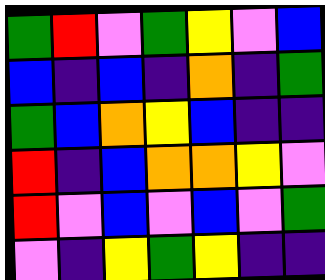[["green", "red", "violet", "green", "yellow", "violet", "blue"], ["blue", "indigo", "blue", "indigo", "orange", "indigo", "green"], ["green", "blue", "orange", "yellow", "blue", "indigo", "indigo"], ["red", "indigo", "blue", "orange", "orange", "yellow", "violet"], ["red", "violet", "blue", "violet", "blue", "violet", "green"], ["violet", "indigo", "yellow", "green", "yellow", "indigo", "indigo"]]